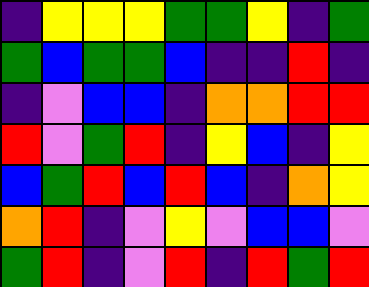[["indigo", "yellow", "yellow", "yellow", "green", "green", "yellow", "indigo", "green"], ["green", "blue", "green", "green", "blue", "indigo", "indigo", "red", "indigo"], ["indigo", "violet", "blue", "blue", "indigo", "orange", "orange", "red", "red"], ["red", "violet", "green", "red", "indigo", "yellow", "blue", "indigo", "yellow"], ["blue", "green", "red", "blue", "red", "blue", "indigo", "orange", "yellow"], ["orange", "red", "indigo", "violet", "yellow", "violet", "blue", "blue", "violet"], ["green", "red", "indigo", "violet", "red", "indigo", "red", "green", "red"]]